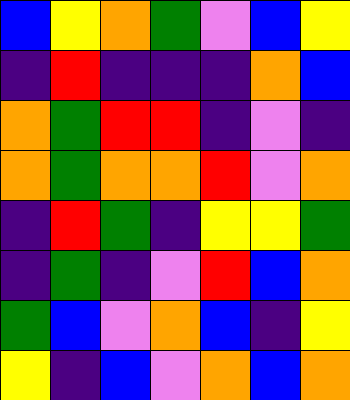[["blue", "yellow", "orange", "green", "violet", "blue", "yellow"], ["indigo", "red", "indigo", "indigo", "indigo", "orange", "blue"], ["orange", "green", "red", "red", "indigo", "violet", "indigo"], ["orange", "green", "orange", "orange", "red", "violet", "orange"], ["indigo", "red", "green", "indigo", "yellow", "yellow", "green"], ["indigo", "green", "indigo", "violet", "red", "blue", "orange"], ["green", "blue", "violet", "orange", "blue", "indigo", "yellow"], ["yellow", "indigo", "blue", "violet", "orange", "blue", "orange"]]